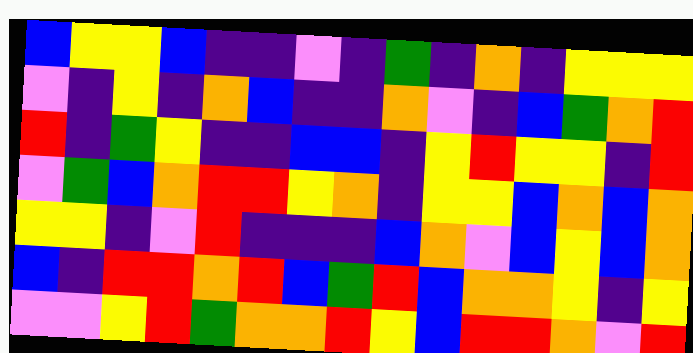[["blue", "yellow", "yellow", "blue", "indigo", "indigo", "violet", "indigo", "green", "indigo", "orange", "indigo", "yellow", "yellow", "yellow"], ["violet", "indigo", "yellow", "indigo", "orange", "blue", "indigo", "indigo", "orange", "violet", "indigo", "blue", "green", "orange", "red"], ["red", "indigo", "green", "yellow", "indigo", "indigo", "blue", "blue", "indigo", "yellow", "red", "yellow", "yellow", "indigo", "red"], ["violet", "green", "blue", "orange", "red", "red", "yellow", "orange", "indigo", "yellow", "yellow", "blue", "orange", "blue", "orange"], ["yellow", "yellow", "indigo", "violet", "red", "indigo", "indigo", "indigo", "blue", "orange", "violet", "blue", "yellow", "blue", "orange"], ["blue", "indigo", "red", "red", "orange", "red", "blue", "green", "red", "blue", "orange", "orange", "yellow", "indigo", "yellow"], ["violet", "violet", "yellow", "red", "green", "orange", "orange", "red", "yellow", "blue", "red", "red", "orange", "violet", "red"]]